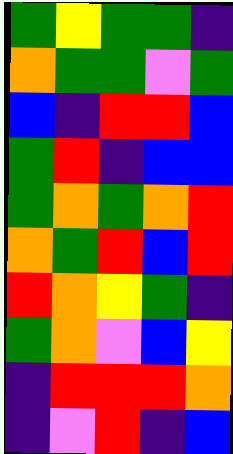[["green", "yellow", "green", "green", "indigo"], ["orange", "green", "green", "violet", "green"], ["blue", "indigo", "red", "red", "blue"], ["green", "red", "indigo", "blue", "blue"], ["green", "orange", "green", "orange", "red"], ["orange", "green", "red", "blue", "red"], ["red", "orange", "yellow", "green", "indigo"], ["green", "orange", "violet", "blue", "yellow"], ["indigo", "red", "red", "red", "orange"], ["indigo", "violet", "red", "indigo", "blue"]]